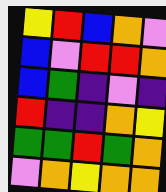[["yellow", "red", "blue", "orange", "violet"], ["blue", "violet", "red", "red", "orange"], ["blue", "green", "indigo", "violet", "indigo"], ["red", "indigo", "indigo", "orange", "yellow"], ["green", "green", "red", "green", "orange"], ["violet", "orange", "yellow", "orange", "orange"]]